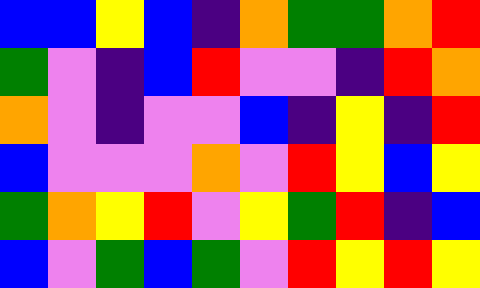[["blue", "blue", "yellow", "blue", "indigo", "orange", "green", "green", "orange", "red"], ["green", "violet", "indigo", "blue", "red", "violet", "violet", "indigo", "red", "orange"], ["orange", "violet", "indigo", "violet", "violet", "blue", "indigo", "yellow", "indigo", "red"], ["blue", "violet", "violet", "violet", "orange", "violet", "red", "yellow", "blue", "yellow"], ["green", "orange", "yellow", "red", "violet", "yellow", "green", "red", "indigo", "blue"], ["blue", "violet", "green", "blue", "green", "violet", "red", "yellow", "red", "yellow"]]